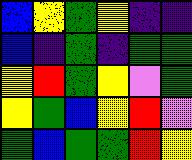[["blue", "yellow", "green", "yellow", "indigo", "indigo"], ["blue", "indigo", "green", "indigo", "green", "green"], ["yellow", "red", "green", "yellow", "violet", "green"], ["yellow", "green", "blue", "yellow", "red", "violet"], ["green", "blue", "green", "green", "red", "yellow"]]